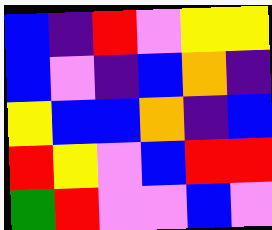[["blue", "indigo", "red", "violet", "yellow", "yellow"], ["blue", "violet", "indigo", "blue", "orange", "indigo"], ["yellow", "blue", "blue", "orange", "indigo", "blue"], ["red", "yellow", "violet", "blue", "red", "red"], ["green", "red", "violet", "violet", "blue", "violet"]]